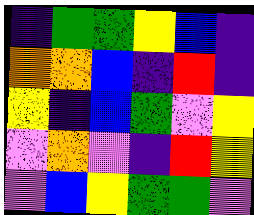[["indigo", "green", "green", "yellow", "blue", "indigo"], ["orange", "orange", "blue", "indigo", "red", "indigo"], ["yellow", "indigo", "blue", "green", "violet", "yellow"], ["violet", "orange", "violet", "indigo", "red", "yellow"], ["violet", "blue", "yellow", "green", "green", "violet"]]